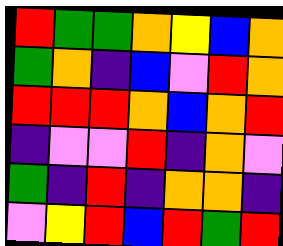[["red", "green", "green", "orange", "yellow", "blue", "orange"], ["green", "orange", "indigo", "blue", "violet", "red", "orange"], ["red", "red", "red", "orange", "blue", "orange", "red"], ["indigo", "violet", "violet", "red", "indigo", "orange", "violet"], ["green", "indigo", "red", "indigo", "orange", "orange", "indigo"], ["violet", "yellow", "red", "blue", "red", "green", "red"]]